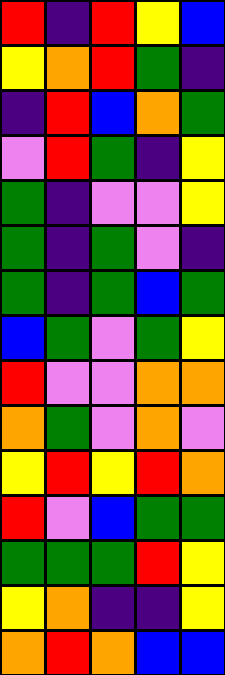[["red", "indigo", "red", "yellow", "blue"], ["yellow", "orange", "red", "green", "indigo"], ["indigo", "red", "blue", "orange", "green"], ["violet", "red", "green", "indigo", "yellow"], ["green", "indigo", "violet", "violet", "yellow"], ["green", "indigo", "green", "violet", "indigo"], ["green", "indigo", "green", "blue", "green"], ["blue", "green", "violet", "green", "yellow"], ["red", "violet", "violet", "orange", "orange"], ["orange", "green", "violet", "orange", "violet"], ["yellow", "red", "yellow", "red", "orange"], ["red", "violet", "blue", "green", "green"], ["green", "green", "green", "red", "yellow"], ["yellow", "orange", "indigo", "indigo", "yellow"], ["orange", "red", "orange", "blue", "blue"]]